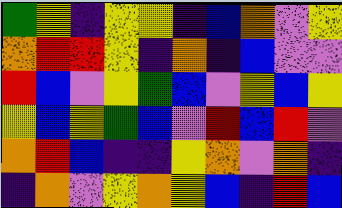[["green", "yellow", "indigo", "yellow", "yellow", "indigo", "blue", "orange", "violet", "yellow"], ["orange", "red", "red", "yellow", "indigo", "orange", "indigo", "blue", "violet", "violet"], ["red", "blue", "violet", "yellow", "green", "blue", "violet", "yellow", "blue", "yellow"], ["yellow", "blue", "yellow", "green", "blue", "violet", "red", "blue", "red", "violet"], ["orange", "red", "blue", "indigo", "indigo", "yellow", "orange", "violet", "orange", "indigo"], ["indigo", "orange", "violet", "yellow", "orange", "yellow", "blue", "indigo", "red", "blue"]]